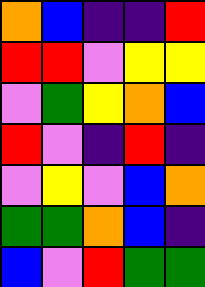[["orange", "blue", "indigo", "indigo", "red"], ["red", "red", "violet", "yellow", "yellow"], ["violet", "green", "yellow", "orange", "blue"], ["red", "violet", "indigo", "red", "indigo"], ["violet", "yellow", "violet", "blue", "orange"], ["green", "green", "orange", "blue", "indigo"], ["blue", "violet", "red", "green", "green"]]